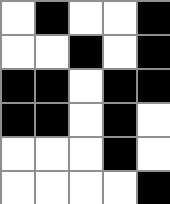[["white", "black", "white", "white", "black"], ["white", "white", "black", "white", "black"], ["black", "black", "white", "black", "black"], ["black", "black", "white", "black", "white"], ["white", "white", "white", "black", "white"], ["white", "white", "white", "white", "black"]]